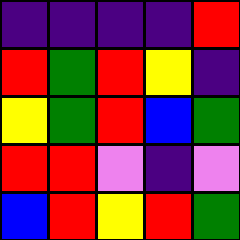[["indigo", "indigo", "indigo", "indigo", "red"], ["red", "green", "red", "yellow", "indigo"], ["yellow", "green", "red", "blue", "green"], ["red", "red", "violet", "indigo", "violet"], ["blue", "red", "yellow", "red", "green"]]